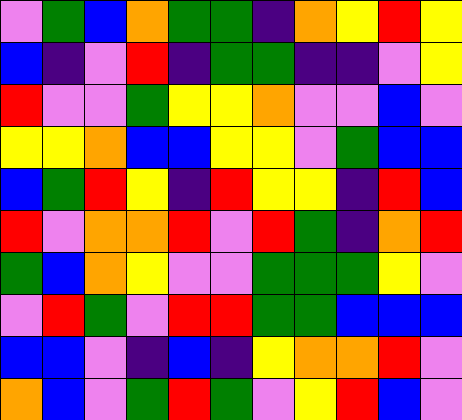[["violet", "green", "blue", "orange", "green", "green", "indigo", "orange", "yellow", "red", "yellow"], ["blue", "indigo", "violet", "red", "indigo", "green", "green", "indigo", "indigo", "violet", "yellow"], ["red", "violet", "violet", "green", "yellow", "yellow", "orange", "violet", "violet", "blue", "violet"], ["yellow", "yellow", "orange", "blue", "blue", "yellow", "yellow", "violet", "green", "blue", "blue"], ["blue", "green", "red", "yellow", "indigo", "red", "yellow", "yellow", "indigo", "red", "blue"], ["red", "violet", "orange", "orange", "red", "violet", "red", "green", "indigo", "orange", "red"], ["green", "blue", "orange", "yellow", "violet", "violet", "green", "green", "green", "yellow", "violet"], ["violet", "red", "green", "violet", "red", "red", "green", "green", "blue", "blue", "blue"], ["blue", "blue", "violet", "indigo", "blue", "indigo", "yellow", "orange", "orange", "red", "violet"], ["orange", "blue", "violet", "green", "red", "green", "violet", "yellow", "red", "blue", "violet"]]